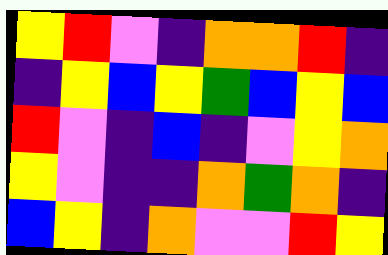[["yellow", "red", "violet", "indigo", "orange", "orange", "red", "indigo"], ["indigo", "yellow", "blue", "yellow", "green", "blue", "yellow", "blue"], ["red", "violet", "indigo", "blue", "indigo", "violet", "yellow", "orange"], ["yellow", "violet", "indigo", "indigo", "orange", "green", "orange", "indigo"], ["blue", "yellow", "indigo", "orange", "violet", "violet", "red", "yellow"]]